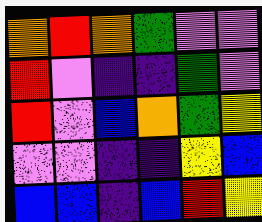[["orange", "red", "orange", "green", "violet", "violet"], ["red", "violet", "indigo", "indigo", "green", "violet"], ["red", "violet", "blue", "orange", "green", "yellow"], ["violet", "violet", "indigo", "indigo", "yellow", "blue"], ["blue", "blue", "indigo", "blue", "red", "yellow"]]